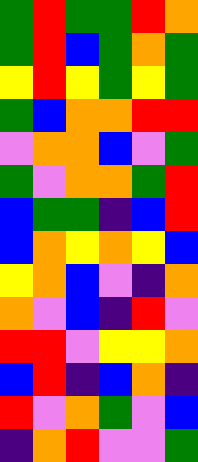[["green", "red", "green", "green", "red", "orange"], ["green", "red", "blue", "green", "orange", "green"], ["yellow", "red", "yellow", "green", "yellow", "green"], ["green", "blue", "orange", "orange", "red", "red"], ["violet", "orange", "orange", "blue", "violet", "green"], ["green", "violet", "orange", "orange", "green", "red"], ["blue", "green", "green", "indigo", "blue", "red"], ["blue", "orange", "yellow", "orange", "yellow", "blue"], ["yellow", "orange", "blue", "violet", "indigo", "orange"], ["orange", "violet", "blue", "indigo", "red", "violet"], ["red", "red", "violet", "yellow", "yellow", "orange"], ["blue", "red", "indigo", "blue", "orange", "indigo"], ["red", "violet", "orange", "green", "violet", "blue"], ["indigo", "orange", "red", "violet", "violet", "green"]]